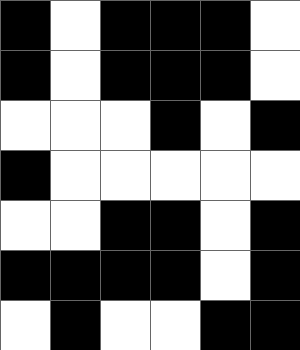[["black", "white", "black", "black", "black", "white"], ["black", "white", "black", "black", "black", "white"], ["white", "white", "white", "black", "white", "black"], ["black", "white", "white", "white", "white", "white"], ["white", "white", "black", "black", "white", "black"], ["black", "black", "black", "black", "white", "black"], ["white", "black", "white", "white", "black", "black"]]